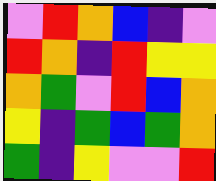[["violet", "red", "orange", "blue", "indigo", "violet"], ["red", "orange", "indigo", "red", "yellow", "yellow"], ["orange", "green", "violet", "red", "blue", "orange"], ["yellow", "indigo", "green", "blue", "green", "orange"], ["green", "indigo", "yellow", "violet", "violet", "red"]]